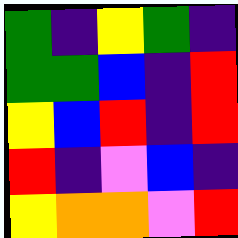[["green", "indigo", "yellow", "green", "indigo"], ["green", "green", "blue", "indigo", "red"], ["yellow", "blue", "red", "indigo", "red"], ["red", "indigo", "violet", "blue", "indigo"], ["yellow", "orange", "orange", "violet", "red"]]